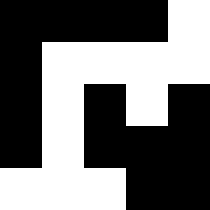[["black", "black", "black", "black", "white"], ["black", "white", "white", "white", "white"], ["black", "white", "black", "white", "black"], ["black", "white", "black", "black", "black"], ["white", "white", "white", "black", "black"]]